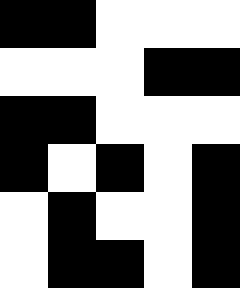[["black", "black", "white", "white", "white"], ["white", "white", "white", "black", "black"], ["black", "black", "white", "white", "white"], ["black", "white", "black", "white", "black"], ["white", "black", "white", "white", "black"], ["white", "black", "black", "white", "black"]]